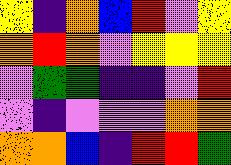[["yellow", "indigo", "orange", "blue", "red", "violet", "yellow"], ["orange", "red", "orange", "violet", "yellow", "yellow", "yellow"], ["violet", "green", "green", "indigo", "indigo", "violet", "red"], ["violet", "indigo", "violet", "violet", "violet", "orange", "orange"], ["orange", "orange", "blue", "indigo", "red", "red", "green"]]